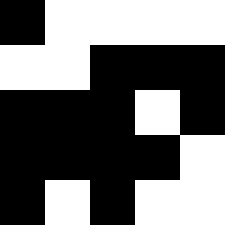[["black", "white", "white", "white", "white"], ["white", "white", "black", "black", "black"], ["black", "black", "black", "white", "black"], ["black", "black", "black", "black", "white"], ["black", "white", "black", "white", "white"]]